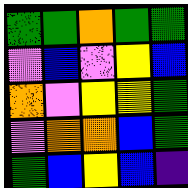[["green", "green", "orange", "green", "green"], ["violet", "blue", "violet", "yellow", "blue"], ["orange", "violet", "yellow", "yellow", "green"], ["violet", "orange", "orange", "blue", "green"], ["green", "blue", "yellow", "blue", "indigo"]]